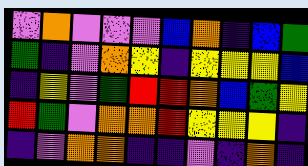[["violet", "orange", "violet", "violet", "violet", "blue", "orange", "indigo", "blue", "green"], ["green", "indigo", "violet", "orange", "yellow", "indigo", "yellow", "yellow", "yellow", "blue"], ["indigo", "yellow", "violet", "green", "red", "red", "orange", "blue", "green", "yellow"], ["red", "green", "violet", "orange", "orange", "red", "yellow", "yellow", "yellow", "indigo"], ["indigo", "violet", "orange", "orange", "indigo", "indigo", "violet", "indigo", "orange", "indigo"]]